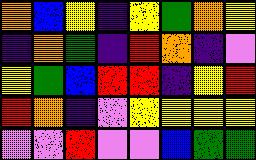[["orange", "blue", "yellow", "indigo", "yellow", "green", "orange", "yellow"], ["indigo", "orange", "green", "indigo", "red", "orange", "indigo", "violet"], ["yellow", "green", "blue", "red", "red", "indigo", "yellow", "red"], ["red", "orange", "indigo", "violet", "yellow", "yellow", "yellow", "yellow"], ["violet", "violet", "red", "violet", "violet", "blue", "green", "green"]]